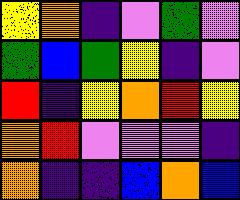[["yellow", "orange", "indigo", "violet", "green", "violet"], ["green", "blue", "green", "yellow", "indigo", "violet"], ["red", "indigo", "yellow", "orange", "red", "yellow"], ["orange", "red", "violet", "violet", "violet", "indigo"], ["orange", "indigo", "indigo", "blue", "orange", "blue"]]